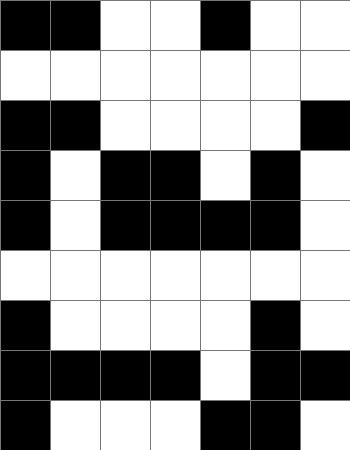[["black", "black", "white", "white", "black", "white", "white"], ["white", "white", "white", "white", "white", "white", "white"], ["black", "black", "white", "white", "white", "white", "black"], ["black", "white", "black", "black", "white", "black", "white"], ["black", "white", "black", "black", "black", "black", "white"], ["white", "white", "white", "white", "white", "white", "white"], ["black", "white", "white", "white", "white", "black", "white"], ["black", "black", "black", "black", "white", "black", "black"], ["black", "white", "white", "white", "black", "black", "white"]]